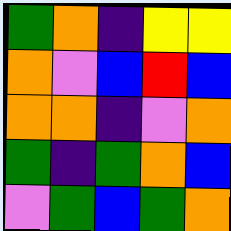[["green", "orange", "indigo", "yellow", "yellow"], ["orange", "violet", "blue", "red", "blue"], ["orange", "orange", "indigo", "violet", "orange"], ["green", "indigo", "green", "orange", "blue"], ["violet", "green", "blue", "green", "orange"]]